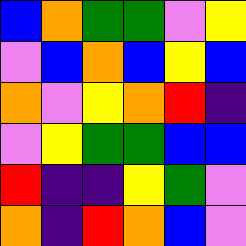[["blue", "orange", "green", "green", "violet", "yellow"], ["violet", "blue", "orange", "blue", "yellow", "blue"], ["orange", "violet", "yellow", "orange", "red", "indigo"], ["violet", "yellow", "green", "green", "blue", "blue"], ["red", "indigo", "indigo", "yellow", "green", "violet"], ["orange", "indigo", "red", "orange", "blue", "violet"]]